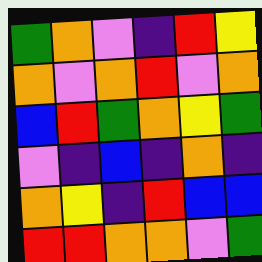[["green", "orange", "violet", "indigo", "red", "yellow"], ["orange", "violet", "orange", "red", "violet", "orange"], ["blue", "red", "green", "orange", "yellow", "green"], ["violet", "indigo", "blue", "indigo", "orange", "indigo"], ["orange", "yellow", "indigo", "red", "blue", "blue"], ["red", "red", "orange", "orange", "violet", "green"]]